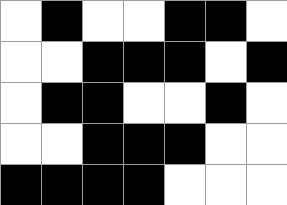[["white", "black", "white", "white", "black", "black", "white"], ["white", "white", "black", "black", "black", "white", "black"], ["white", "black", "black", "white", "white", "black", "white"], ["white", "white", "black", "black", "black", "white", "white"], ["black", "black", "black", "black", "white", "white", "white"]]